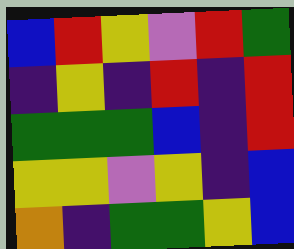[["blue", "red", "yellow", "violet", "red", "green"], ["indigo", "yellow", "indigo", "red", "indigo", "red"], ["green", "green", "green", "blue", "indigo", "red"], ["yellow", "yellow", "violet", "yellow", "indigo", "blue"], ["orange", "indigo", "green", "green", "yellow", "blue"]]